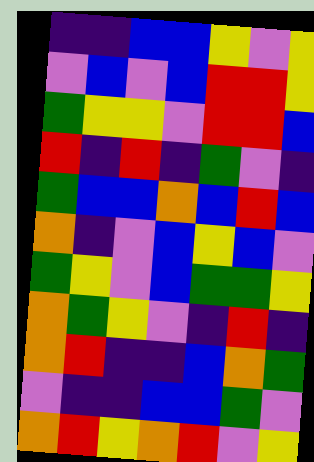[["indigo", "indigo", "blue", "blue", "yellow", "violet", "yellow"], ["violet", "blue", "violet", "blue", "red", "red", "yellow"], ["green", "yellow", "yellow", "violet", "red", "red", "blue"], ["red", "indigo", "red", "indigo", "green", "violet", "indigo"], ["green", "blue", "blue", "orange", "blue", "red", "blue"], ["orange", "indigo", "violet", "blue", "yellow", "blue", "violet"], ["green", "yellow", "violet", "blue", "green", "green", "yellow"], ["orange", "green", "yellow", "violet", "indigo", "red", "indigo"], ["orange", "red", "indigo", "indigo", "blue", "orange", "green"], ["violet", "indigo", "indigo", "blue", "blue", "green", "violet"], ["orange", "red", "yellow", "orange", "red", "violet", "yellow"]]